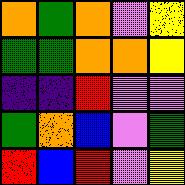[["orange", "green", "orange", "violet", "yellow"], ["green", "green", "orange", "orange", "yellow"], ["indigo", "indigo", "red", "violet", "violet"], ["green", "orange", "blue", "violet", "green"], ["red", "blue", "red", "violet", "yellow"]]